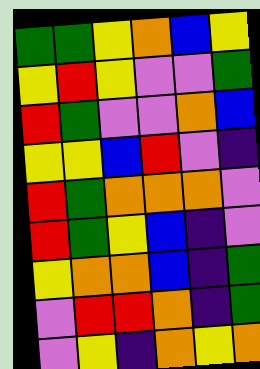[["green", "green", "yellow", "orange", "blue", "yellow"], ["yellow", "red", "yellow", "violet", "violet", "green"], ["red", "green", "violet", "violet", "orange", "blue"], ["yellow", "yellow", "blue", "red", "violet", "indigo"], ["red", "green", "orange", "orange", "orange", "violet"], ["red", "green", "yellow", "blue", "indigo", "violet"], ["yellow", "orange", "orange", "blue", "indigo", "green"], ["violet", "red", "red", "orange", "indigo", "green"], ["violet", "yellow", "indigo", "orange", "yellow", "orange"]]